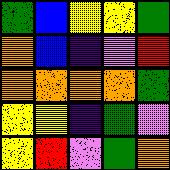[["green", "blue", "yellow", "yellow", "green"], ["orange", "blue", "indigo", "violet", "red"], ["orange", "orange", "orange", "orange", "green"], ["yellow", "yellow", "indigo", "green", "violet"], ["yellow", "red", "violet", "green", "orange"]]